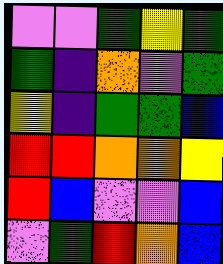[["violet", "violet", "green", "yellow", "green"], ["green", "indigo", "orange", "violet", "green"], ["yellow", "indigo", "green", "green", "blue"], ["red", "red", "orange", "orange", "yellow"], ["red", "blue", "violet", "violet", "blue"], ["violet", "green", "red", "orange", "blue"]]